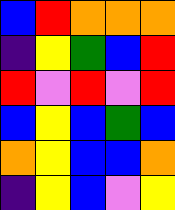[["blue", "red", "orange", "orange", "orange"], ["indigo", "yellow", "green", "blue", "red"], ["red", "violet", "red", "violet", "red"], ["blue", "yellow", "blue", "green", "blue"], ["orange", "yellow", "blue", "blue", "orange"], ["indigo", "yellow", "blue", "violet", "yellow"]]